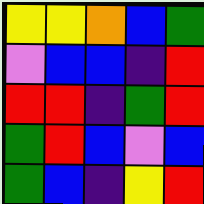[["yellow", "yellow", "orange", "blue", "green"], ["violet", "blue", "blue", "indigo", "red"], ["red", "red", "indigo", "green", "red"], ["green", "red", "blue", "violet", "blue"], ["green", "blue", "indigo", "yellow", "red"]]